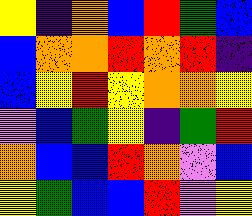[["yellow", "indigo", "orange", "blue", "red", "green", "blue"], ["blue", "orange", "orange", "red", "orange", "red", "indigo"], ["blue", "yellow", "red", "yellow", "orange", "orange", "yellow"], ["violet", "blue", "green", "yellow", "indigo", "green", "red"], ["orange", "blue", "blue", "red", "orange", "violet", "blue"], ["yellow", "green", "blue", "blue", "red", "violet", "yellow"]]